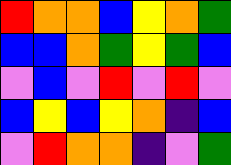[["red", "orange", "orange", "blue", "yellow", "orange", "green"], ["blue", "blue", "orange", "green", "yellow", "green", "blue"], ["violet", "blue", "violet", "red", "violet", "red", "violet"], ["blue", "yellow", "blue", "yellow", "orange", "indigo", "blue"], ["violet", "red", "orange", "orange", "indigo", "violet", "green"]]